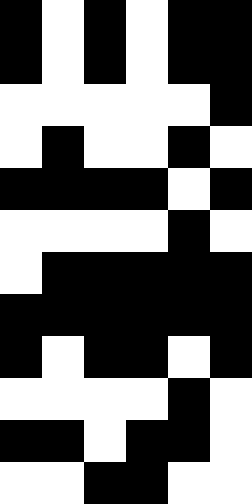[["black", "white", "black", "white", "black", "black"], ["black", "white", "black", "white", "black", "black"], ["white", "white", "white", "white", "white", "black"], ["white", "black", "white", "white", "black", "white"], ["black", "black", "black", "black", "white", "black"], ["white", "white", "white", "white", "black", "white"], ["white", "black", "black", "black", "black", "black"], ["black", "black", "black", "black", "black", "black"], ["black", "white", "black", "black", "white", "black"], ["white", "white", "white", "white", "black", "white"], ["black", "black", "white", "black", "black", "white"], ["white", "white", "black", "black", "white", "white"]]